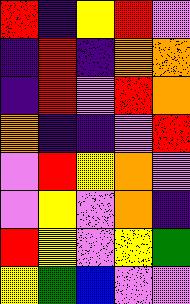[["red", "indigo", "yellow", "red", "violet"], ["indigo", "red", "indigo", "orange", "orange"], ["indigo", "red", "violet", "red", "orange"], ["orange", "indigo", "indigo", "violet", "red"], ["violet", "red", "yellow", "orange", "violet"], ["violet", "yellow", "violet", "orange", "indigo"], ["red", "yellow", "violet", "yellow", "green"], ["yellow", "green", "blue", "violet", "violet"]]